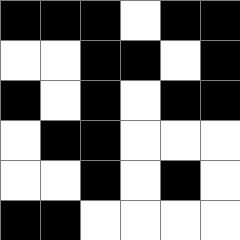[["black", "black", "black", "white", "black", "black"], ["white", "white", "black", "black", "white", "black"], ["black", "white", "black", "white", "black", "black"], ["white", "black", "black", "white", "white", "white"], ["white", "white", "black", "white", "black", "white"], ["black", "black", "white", "white", "white", "white"]]